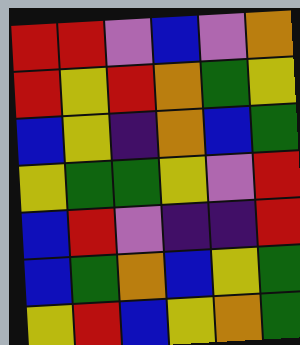[["red", "red", "violet", "blue", "violet", "orange"], ["red", "yellow", "red", "orange", "green", "yellow"], ["blue", "yellow", "indigo", "orange", "blue", "green"], ["yellow", "green", "green", "yellow", "violet", "red"], ["blue", "red", "violet", "indigo", "indigo", "red"], ["blue", "green", "orange", "blue", "yellow", "green"], ["yellow", "red", "blue", "yellow", "orange", "green"]]